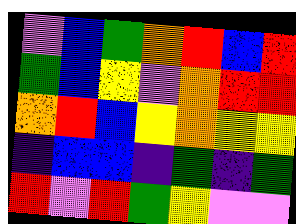[["violet", "blue", "green", "orange", "red", "blue", "red"], ["green", "blue", "yellow", "violet", "orange", "red", "red"], ["orange", "red", "blue", "yellow", "orange", "yellow", "yellow"], ["indigo", "blue", "blue", "indigo", "green", "indigo", "green"], ["red", "violet", "red", "green", "yellow", "violet", "violet"]]